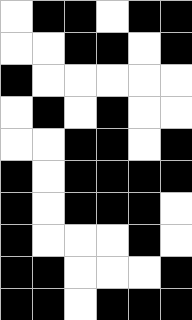[["white", "black", "black", "white", "black", "black"], ["white", "white", "black", "black", "white", "black"], ["black", "white", "white", "white", "white", "white"], ["white", "black", "white", "black", "white", "white"], ["white", "white", "black", "black", "white", "black"], ["black", "white", "black", "black", "black", "black"], ["black", "white", "black", "black", "black", "white"], ["black", "white", "white", "white", "black", "white"], ["black", "black", "white", "white", "white", "black"], ["black", "black", "white", "black", "black", "black"]]